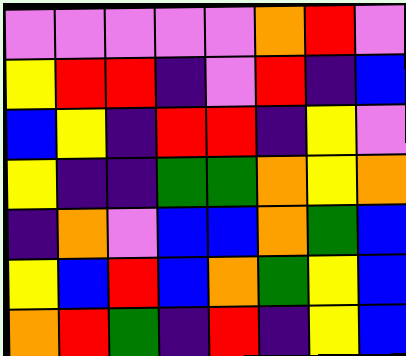[["violet", "violet", "violet", "violet", "violet", "orange", "red", "violet"], ["yellow", "red", "red", "indigo", "violet", "red", "indigo", "blue"], ["blue", "yellow", "indigo", "red", "red", "indigo", "yellow", "violet"], ["yellow", "indigo", "indigo", "green", "green", "orange", "yellow", "orange"], ["indigo", "orange", "violet", "blue", "blue", "orange", "green", "blue"], ["yellow", "blue", "red", "blue", "orange", "green", "yellow", "blue"], ["orange", "red", "green", "indigo", "red", "indigo", "yellow", "blue"]]